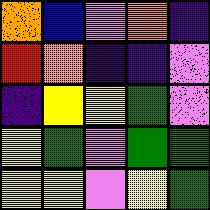[["orange", "blue", "violet", "orange", "indigo"], ["red", "orange", "indigo", "indigo", "violet"], ["indigo", "yellow", "yellow", "green", "violet"], ["yellow", "green", "violet", "green", "green"], ["yellow", "yellow", "violet", "yellow", "green"]]